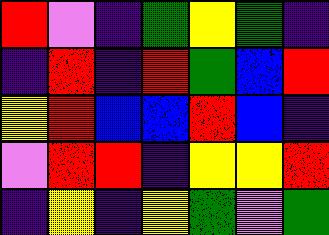[["red", "violet", "indigo", "green", "yellow", "green", "indigo"], ["indigo", "red", "indigo", "red", "green", "blue", "red"], ["yellow", "red", "blue", "blue", "red", "blue", "indigo"], ["violet", "red", "red", "indigo", "yellow", "yellow", "red"], ["indigo", "yellow", "indigo", "yellow", "green", "violet", "green"]]